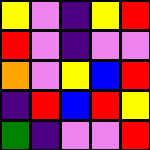[["yellow", "violet", "indigo", "yellow", "red"], ["red", "violet", "indigo", "violet", "violet"], ["orange", "violet", "yellow", "blue", "red"], ["indigo", "red", "blue", "red", "yellow"], ["green", "indigo", "violet", "violet", "red"]]